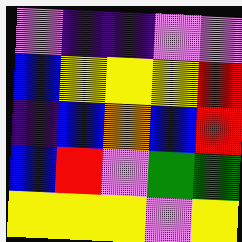[["violet", "indigo", "indigo", "violet", "violet"], ["blue", "yellow", "yellow", "yellow", "red"], ["indigo", "blue", "orange", "blue", "red"], ["blue", "red", "violet", "green", "green"], ["yellow", "yellow", "yellow", "violet", "yellow"]]